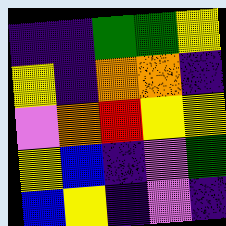[["indigo", "indigo", "green", "green", "yellow"], ["yellow", "indigo", "orange", "orange", "indigo"], ["violet", "orange", "red", "yellow", "yellow"], ["yellow", "blue", "indigo", "violet", "green"], ["blue", "yellow", "indigo", "violet", "indigo"]]